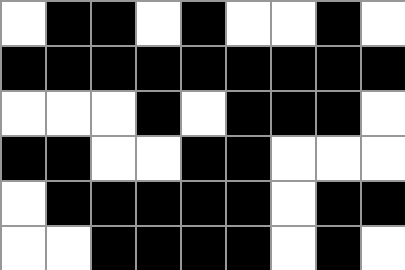[["white", "black", "black", "white", "black", "white", "white", "black", "white"], ["black", "black", "black", "black", "black", "black", "black", "black", "black"], ["white", "white", "white", "black", "white", "black", "black", "black", "white"], ["black", "black", "white", "white", "black", "black", "white", "white", "white"], ["white", "black", "black", "black", "black", "black", "white", "black", "black"], ["white", "white", "black", "black", "black", "black", "white", "black", "white"]]